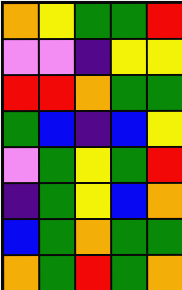[["orange", "yellow", "green", "green", "red"], ["violet", "violet", "indigo", "yellow", "yellow"], ["red", "red", "orange", "green", "green"], ["green", "blue", "indigo", "blue", "yellow"], ["violet", "green", "yellow", "green", "red"], ["indigo", "green", "yellow", "blue", "orange"], ["blue", "green", "orange", "green", "green"], ["orange", "green", "red", "green", "orange"]]